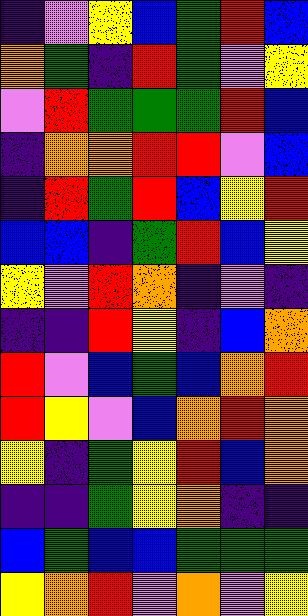[["indigo", "violet", "yellow", "blue", "green", "red", "blue"], ["orange", "green", "indigo", "red", "green", "violet", "yellow"], ["violet", "red", "green", "green", "green", "red", "blue"], ["indigo", "orange", "orange", "red", "red", "violet", "blue"], ["indigo", "red", "green", "red", "blue", "yellow", "red"], ["blue", "blue", "indigo", "green", "red", "blue", "yellow"], ["yellow", "violet", "red", "orange", "indigo", "violet", "indigo"], ["indigo", "indigo", "red", "yellow", "indigo", "blue", "orange"], ["red", "violet", "blue", "green", "blue", "orange", "red"], ["red", "yellow", "violet", "blue", "orange", "red", "orange"], ["yellow", "indigo", "green", "yellow", "red", "blue", "orange"], ["indigo", "indigo", "green", "yellow", "orange", "indigo", "indigo"], ["blue", "green", "blue", "blue", "green", "green", "green"], ["yellow", "orange", "red", "violet", "orange", "violet", "yellow"]]